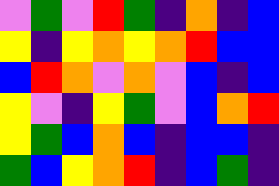[["violet", "green", "violet", "red", "green", "indigo", "orange", "indigo", "blue"], ["yellow", "indigo", "yellow", "orange", "yellow", "orange", "red", "blue", "blue"], ["blue", "red", "orange", "violet", "orange", "violet", "blue", "indigo", "blue"], ["yellow", "violet", "indigo", "yellow", "green", "violet", "blue", "orange", "red"], ["yellow", "green", "blue", "orange", "blue", "indigo", "blue", "blue", "indigo"], ["green", "blue", "yellow", "orange", "red", "indigo", "blue", "green", "indigo"]]